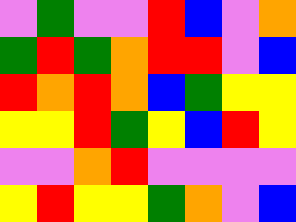[["violet", "green", "violet", "violet", "red", "blue", "violet", "orange"], ["green", "red", "green", "orange", "red", "red", "violet", "blue"], ["red", "orange", "red", "orange", "blue", "green", "yellow", "yellow"], ["yellow", "yellow", "red", "green", "yellow", "blue", "red", "yellow"], ["violet", "violet", "orange", "red", "violet", "violet", "violet", "violet"], ["yellow", "red", "yellow", "yellow", "green", "orange", "violet", "blue"]]